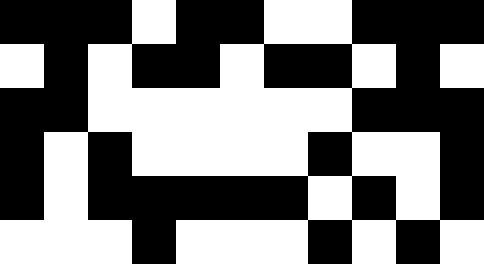[["black", "black", "black", "white", "black", "black", "white", "white", "black", "black", "black"], ["white", "black", "white", "black", "black", "white", "black", "black", "white", "black", "white"], ["black", "black", "white", "white", "white", "white", "white", "white", "black", "black", "black"], ["black", "white", "black", "white", "white", "white", "white", "black", "white", "white", "black"], ["black", "white", "black", "black", "black", "black", "black", "white", "black", "white", "black"], ["white", "white", "white", "black", "white", "white", "white", "black", "white", "black", "white"]]